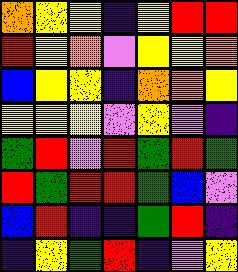[["orange", "yellow", "yellow", "indigo", "yellow", "red", "red"], ["red", "yellow", "orange", "violet", "yellow", "yellow", "orange"], ["blue", "yellow", "yellow", "indigo", "orange", "orange", "yellow"], ["yellow", "yellow", "yellow", "violet", "yellow", "violet", "indigo"], ["green", "red", "violet", "red", "green", "red", "green"], ["red", "green", "red", "red", "green", "blue", "violet"], ["blue", "red", "indigo", "indigo", "green", "red", "indigo"], ["indigo", "yellow", "green", "red", "indigo", "violet", "yellow"]]